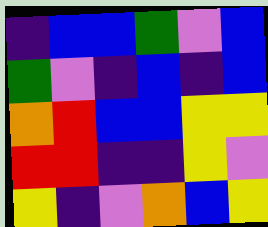[["indigo", "blue", "blue", "green", "violet", "blue"], ["green", "violet", "indigo", "blue", "indigo", "blue"], ["orange", "red", "blue", "blue", "yellow", "yellow"], ["red", "red", "indigo", "indigo", "yellow", "violet"], ["yellow", "indigo", "violet", "orange", "blue", "yellow"]]